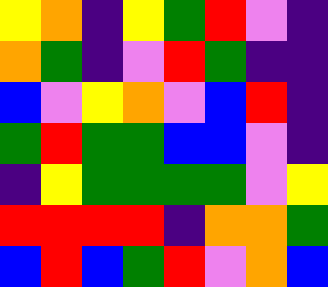[["yellow", "orange", "indigo", "yellow", "green", "red", "violet", "indigo"], ["orange", "green", "indigo", "violet", "red", "green", "indigo", "indigo"], ["blue", "violet", "yellow", "orange", "violet", "blue", "red", "indigo"], ["green", "red", "green", "green", "blue", "blue", "violet", "indigo"], ["indigo", "yellow", "green", "green", "green", "green", "violet", "yellow"], ["red", "red", "red", "red", "indigo", "orange", "orange", "green"], ["blue", "red", "blue", "green", "red", "violet", "orange", "blue"]]